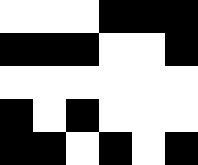[["white", "white", "white", "black", "black", "black"], ["black", "black", "black", "white", "white", "black"], ["white", "white", "white", "white", "white", "white"], ["black", "white", "black", "white", "white", "white"], ["black", "black", "white", "black", "white", "black"]]